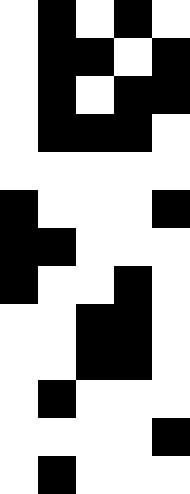[["white", "black", "white", "black", "white"], ["white", "black", "black", "white", "black"], ["white", "black", "white", "black", "black"], ["white", "black", "black", "black", "white"], ["white", "white", "white", "white", "white"], ["black", "white", "white", "white", "black"], ["black", "black", "white", "white", "white"], ["black", "white", "white", "black", "white"], ["white", "white", "black", "black", "white"], ["white", "white", "black", "black", "white"], ["white", "black", "white", "white", "white"], ["white", "white", "white", "white", "black"], ["white", "black", "white", "white", "white"]]